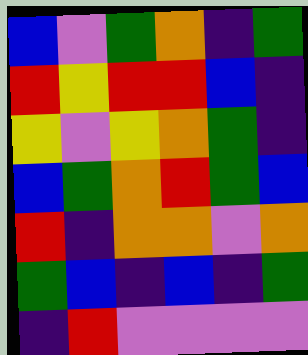[["blue", "violet", "green", "orange", "indigo", "green"], ["red", "yellow", "red", "red", "blue", "indigo"], ["yellow", "violet", "yellow", "orange", "green", "indigo"], ["blue", "green", "orange", "red", "green", "blue"], ["red", "indigo", "orange", "orange", "violet", "orange"], ["green", "blue", "indigo", "blue", "indigo", "green"], ["indigo", "red", "violet", "violet", "violet", "violet"]]